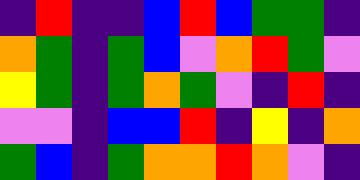[["indigo", "red", "indigo", "indigo", "blue", "red", "blue", "green", "green", "indigo"], ["orange", "green", "indigo", "green", "blue", "violet", "orange", "red", "green", "violet"], ["yellow", "green", "indigo", "green", "orange", "green", "violet", "indigo", "red", "indigo"], ["violet", "violet", "indigo", "blue", "blue", "red", "indigo", "yellow", "indigo", "orange"], ["green", "blue", "indigo", "green", "orange", "orange", "red", "orange", "violet", "indigo"]]